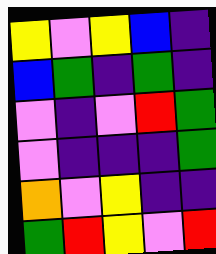[["yellow", "violet", "yellow", "blue", "indigo"], ["blue", "green", "indigo", "green", "indigo"], ["violet", "indigo", "violet", "red", "green"], ["violet", "indigo", "indigo", "indigo", "green"], ["orange", "violet", "yellow", "indigo", "indigo"], ["green", "red", "yellow", "violet", "red"]]